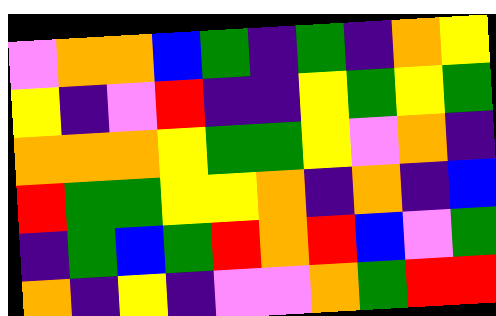[["violet", "orange", "orange", "blue", "green", "indigo", "green", "indigo", "orange", "yellow"], ["yellow", "indigo", "violet", "red", "indigo", "indigo", "yellow", "green", "yellow", "green"], ["orange", "orange", "orange", "yellow", "green", "green", "yellow", "violet", "orange", "indigo"], ["red", "green", "green", "yellow", "yellow", "orange", "indigo", "orange", "indigo", "blue"], ["indigo", "green", "blue", "green", "red", "orange", "red", "blue", "violet", "green"], ["orange", "indigo", "yellow", "indigo", "violet", "violet", "orange", "green", "red", "red"]]